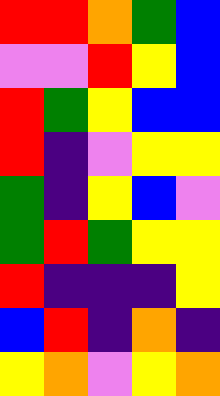[["red", "red", "orange", "green", "blue"], ["violet", "violet", "red", "yellow", "blue"], ["red", "green", "yellow", "blue", "blue"], ["red", "indigo", "violet", "yellow", "yellow"], ["green", "indigo", "yellow", "blue", "violet"], ["green", "red", "green", "yellow", "yellow"], ["red", "indigo", "indigo", "indigo", "yellow"], ["blue", "red", "indigo", "orange", "indigo"], ["yellow", "orange", "violet", "yellow", "orange"]]